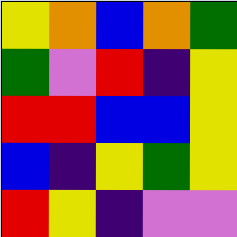[["yellow", "orange", "blue", "orange", "green"], ["green", "violet", "red", "indigo", "yellow"], ["red", "red", "blue", "blue", "yellow"], ["blue", "indigo", "yellow", "green", "yellow"], ["red", "yellow", "indigo", "violet", "violet"]]